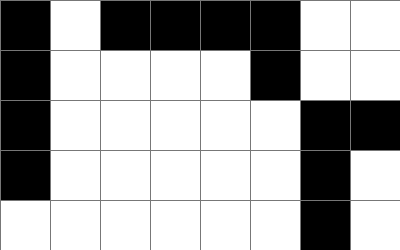[["black", "white", "black", "black", "black", "black", "white", "white"], ["black", "white", "white", "white", "white", "black", "white", "white"], ["black", "white", "white", "white", "white", "white", "black", "black"], ["black", "white", "white", "white", "white", "white", "black", "white"], ["white", "white", "white", "white", "white", "white", "black", "white"]]